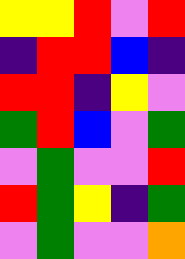[["yellow", "yellow", "red", "violet", "red"], ["indigo", "red", "red", "blue", "indigo"], ["red", "red", "indigo", "yellow", "violet"], ["green", "red", "blue", "violet", "green"], ["violet", "green", "violet", "violet", "red"], ["red", "green", "yellow", "indigo", "green"], ["violet", "green", "violet", "violet", "orange"]]